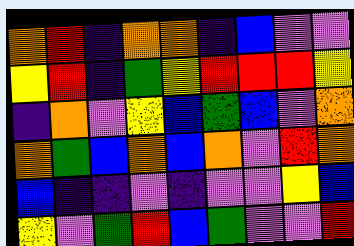[["orange", "red", "indigo", "orange", "orange", "indigo", "blue", "violet", "violet"], ["yellow", "red", "indigo", "green", "yellow", "red", "red", "red", "yellow"], ["indigo", "orange", "violet", "yellow", "blue", "green", "blue", "violet", "orange"], ["orange", "green", "blue", "orange", "blue", "orange", "violet", "red", "orange"], ["blue", "indigo", "indigo", "violet", "indigo", "violet", "violet", "yellow", "blue"], ["yellow", "violet", "green", "red", "blue", "green", "violet", "violet", "red"]]